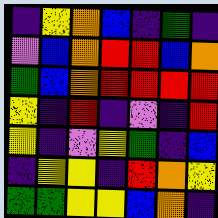[["indigo", "yellow", "orange", "blue", "indigo", "green", "indigo"], ["violet", "blue", "orange", "red", "red", "blue", "orange"], ["green", "blue", "orange", "red", "red", "red", "red"], ["yellow", "indigo", "red", "indigo", "violet", "indigo", "red"], ["yellow", "indigo", "violet", "yellow", "green", "indigo", "blue"], ["indigo", "yellow", "yellow", "indigo", "red", "orange", "yellow"], ["green", "green", "yellow", "yellow", "blue", "orange", "indigo"]]